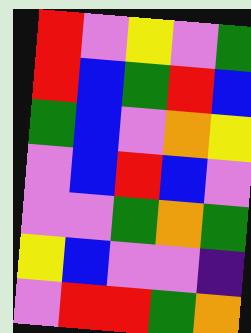[["red", "violet", "yellow", "violet", "green"], ["red", "blue", "green", "red", "blue"], ["green", "blue", "violet", "orange", "yellow"], ["violet", "blue", "red", "blue", "violet"], ["violet", "violet", "green", "orange", "green"], ["yellow", "blue", "violet", "violet", "indigo"], ["violet", "red", "red", "green", "orange"]]